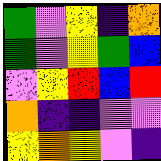[["green", "violet", "yellow", "indigo", "orange"], ["green", "violet", "yellow", "green", "blue"], ["violet", "yellow", "red", "blue", "red"], ["orange", "indigo", "indigo", "violet", "violet"], ["yellow", "orange", "yellow", "violet", "indigo"]]